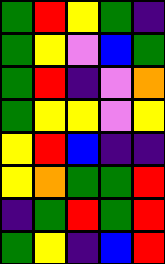[["green", "red", "yellow", "green", "indigo"], ["green", "yellow", "violet", "blue", "green"], ["green", "red", "indigo", "violet", "orange"], ["green", "yellow", "yellow", "violet", "yellow"], ["yellow", "red", "blue", "indigo", "indigo"], ["yellow", "orange", "green", "green", "red"], ["indigo", "green", "red", "green", "red"], ["green", "yellow", "indigo", "blue", "red"]]